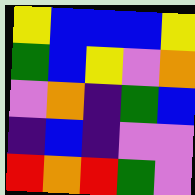[["yellow", "blue", "blue", "blue", "yellow"], ["green", "blue", "yellow", "violet", "orange"], ["violet", "orange", "indigo", "green", "blue"], ["indigo", "blue", "indigo", "violet", "violet"], ["red", "orange", "red", "green", "violet"]]